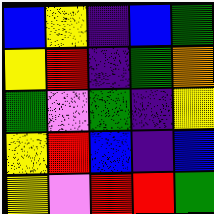[["blue", "yellow", "indigo", "blue", "green"], ["yellow", "red", "indigo", "green", "orange"], ["green", "violet", "green", "indigo", "yellow"], ["yellow", "red", "blue", "indigo", "blue"], ["yellow", "violet", "red", "red", "green"]]